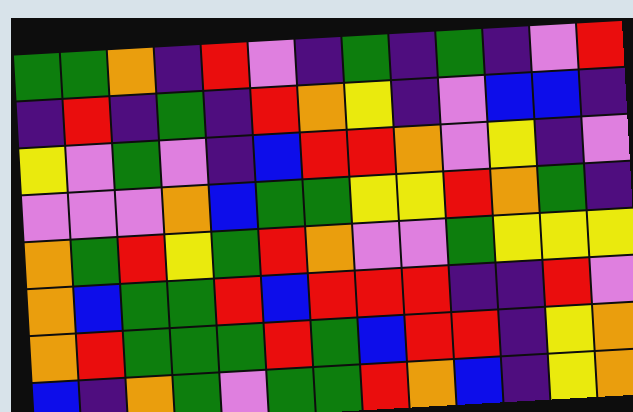[["green", "green", "orange", "indigo", "red", "violet", "indigo", "green", "indigo", "green", "indigo", "violet", "red"], ["indigo", "red", "indigo", "green", "indigo", "red", "orange", "yellow", "indigo", "violet", "blue", "blue", "indigo"], ["yellow", "violet", "green", "violet", "indigo", "blue", "red", "red", "orange", "violet", "yellow", "indigo", "violet"], ["violet", "violet", "violet", "orange", "blue", "green", "green", "yellow", "yellow", "red", "orange", "green", "indigo"], ["orange", "green", "red", "yellow", "green", "red", "orange", "violet", "violet", "green", "yellow", "yellow", "yellow"], ["orange", "blue", "green", "green", "red", "blue", "red", "red", "red", "indigo", "indigo", "red", "violet"], ["orange", "red", "green", "green", "green", "red", "green", "blue", "red", "red", "indigo", "yellow", "orange"], ["blue", "indigo", "orange", "green", "violet", "green", "green", "red", "orange", "blue", "indigo", "yellow", "orange"]]